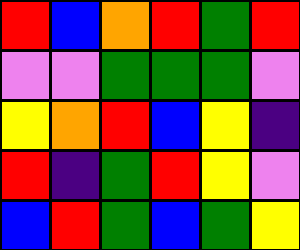[["red", "blue", "orange", "red", "green", "red"], ["violet", "violet", "green", "green", "green", "violet"], ["yellow", "orange", "red", "blue", "yellow", "indigo"], ["red", "indigo", "green", "red", "yellow", "violet"], ["blue", "red", "green", "blue", "green", "yellow"]]